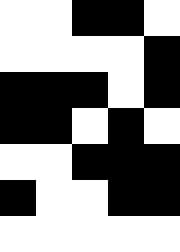[["white", "white", "black", "black", "white"], ["white", "white", "white", "white", "black"], ["black", "black", "black", "white", "black"], ["black", "black", "white", "black", "white"], ["white", "white", "black", "black", "black"], ["black", "white", "white", "black", "black"], ["white", "white", "white", "white", "white"]]